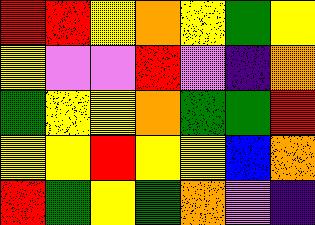[["red", "red", "yellow", "orange", "yellow", "green", "yellow"], ["yellow", "violet", "violet", "red", "violet", "indigo", "orange"], ["green", "yellow", "yellow", "orange", "green", "green", "red"], ["yellow", "yellow", "red", "yellow", "yellow", "blue", "orange"], ["red", "green", "yellow", "green", "orange", "violet", "indigo"]]